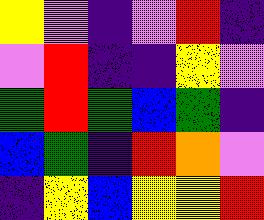[["yellow", "violet", "indigo", "violet", "red", "indigo"], ["violet", "red", "indigo", "indigo", "yellow", "violet"], ["green", "red", "green", "blue", "green", "indigo"], ["blue", "green", "indigo", "red", "orange", "violet"], ["indigo", "yellow", "blue", "yellow", "yellow", "red"]]